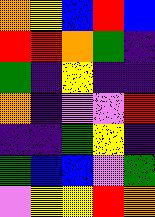[["orange", "yellow", "blue", "red", "blue"], ["red", "red", "orange", "green", "indigo"], ["green", "indigo", "yellow", "indigo", "indigo"], ["orange", "indigo", "violet", "violet", "red"], ["indigo", "indigo", "green", "yellow", "indigo"], ["green", "blue", "blue", "violet", "green"], ["violet", "yellow", "yellow", "red", "orange"]]